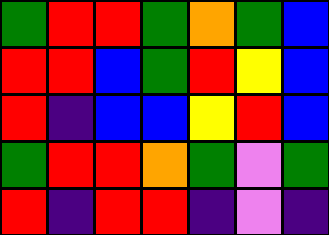[["green", "red", "red", "green", "orange", "green", "blue"], ["red", "red", "blue", "green", "red", "yellow", "blue"], ["red", "indigo", "blue", "blue", "yellow", "red", "blue"], ["green", "red", "red", "orange", "green", "violet", "green"], ["red", "indigo", "red", "red", "indigo", "violet", "indigo"]]